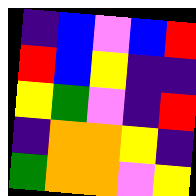[["indigo", "blue", "violet", "blue", "red"], ["red", "blue", "yellow", "indigo", "indigo"], ["yellow", "green", "violet", "indigo", "red"], ["indigo", "orange", "orange", "yellow", "indigo"], ["green", "orange", "orange", "violet", "yellow"]]